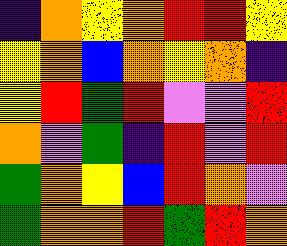[["indigo", "orange", "yellow", "orange", "red", "red", "yellow"], ["yellow", "orange", "blue", "orange", "yellow", "orange", "indigo"], ["yellow", "red", "green", "red", "violet", "violet", "red"], ["orange", "violet", "green", "indigo", "red", "violet", "red"], ["green", "orange", "yellow", "blue", "red", "orange", "violet"], ["green", "orange", "orange", "red", "green", "red", "orange"]]